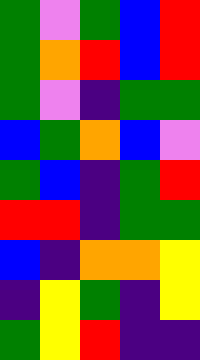[["green", "violet", "green", "blue", "red"], ["green", "orange", "red", "blue", "red"], ["green", "violet", "indigo", "green", "green"], ["blue", "green", "orange", "blue", "violet"], ["green", "blue", "indigo", "green", "red"], ["red", "red", "indigo", "green", "green"], ["blue", "indigo", "orange", "orange", "yellow"], ["indigo", "yellow", "green", "indigo", "yellow"], ["green", "yellow", "red", "indigo", "indigo"]]